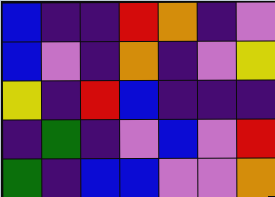[["blue", "indigo", "indigo", "red", "orange", "indigo", "violet"], ["blue", "violet", "indigo", "orange", "indigo", "violet", "yellow"], ["yellow", "indigo", "red", "blue", "indigo", "indigo", "indigo"], ["indigo", "green", "indigo", "violet", "blue", "violet", "red"], ["green", "indigo", "blue", "blue", "violet", "violet", "orange"]]